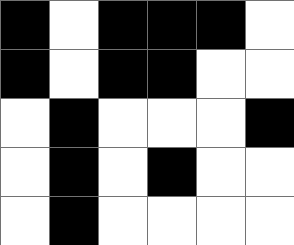[["black", "white", "black", "black", "black", "white"], ["black", "white", "black", "black", "white", "white"], ["white", "black", "white", "white", "white", "black"], ["white", "black", "white", "black", "white", "white"], ["white", "black", "white", "white", "white", "white"]]